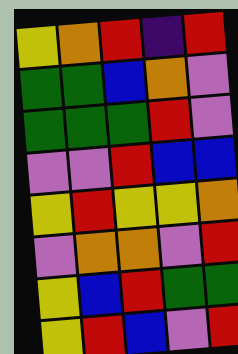[["yellow", "orange", "red", "indigo", "red"], ["green", "green", "blue", "orange", "violet"], ["green", "green", "green", "red", "violet"], ["violet", "violet", "red", "blue", "blue"], ["yellow", "red", "yellow", "yellow", "orange"], ["violet", "orange", "orange", "violet", "red"], ["yellow", "blue", "red", "green", "green"], ["yellow", "red", "blue", "violet", "red"]]